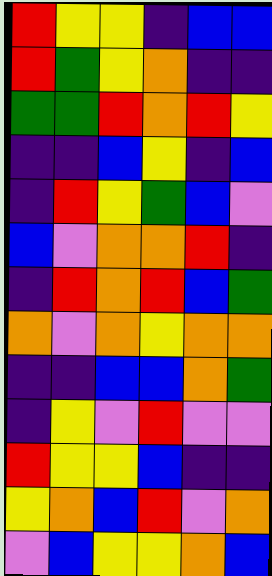[["red", "yellow", "yellow", "indigo", "blue", "blue"], ["red", "green", "yellow", "orange", "indigo", "indigo"], ["green", "green", "red", "orange", "red", "yellow"], ["indigo", "indigo", "blue", "yellow", "indigo", "blue"], ["indigo", "red", "yellow", "green", "blue", "violet"], ["blue", "violet", "orange", "orange", "red", "indigo"], ["indigo", "red", "orange", "red", "blue", "green"], ["orange", "violet", "orange", "yellow", "orange", "orange"], ["indigo", "indigo", "blue", "blue", "orange", "green"], ["indigo", "yellow", "violet", "red", "violet", "violet"], ["red", "yellow", "yellow", "blue", "indigo", "indigo"], ["yellow", "orange", "blue", "red", "violet", "orange"], ["violet", "blue", "yellow", "yellow", "orange", "blue"]]